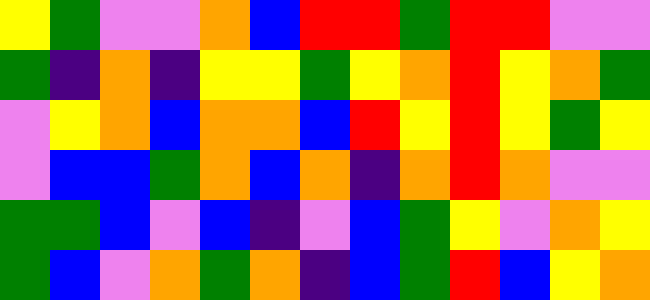[["yellow", "green", "violet", "violet", "orange", "blue", "red", "red", "green", "red", "red", "violet", "violet"], ["green", "indigo", "orange", "indigo", "yellow", "yellow", "green", "yellow", "orange", "red", "yellow", "orange", "green"], ["violet", "yellow", "orange", "blue", "orange", "orange", "blue", "red", "yellow", "red", "yellow", "green", "yellow"], ["violet", "blue", "blue", "green", "orange", "blue", "orange", "indigo", "orange", "red", "orange", "violet", "violet"], ["green", "green", "blue", "violet", "blue", "indigo", "violet", "blue", "green", "yellow", "violet", "orange", "yellow"], ["green", "blue", "violet", "orange", "green", "orange", "indigo", "blue", "green", "red", "blue", "yellow", "orange"]]